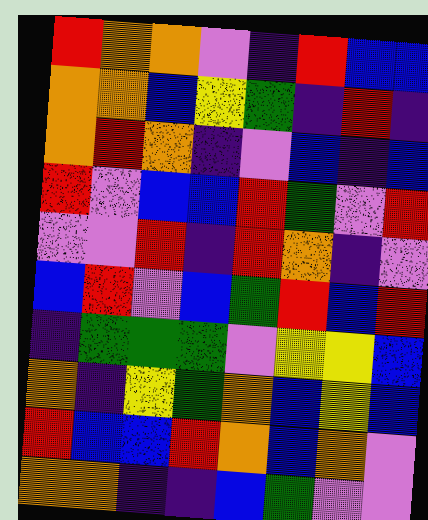[["red", "orange", "orange", "violet", "indigo", "red", "blue", "blue"], ["orange", "orange", "blue", "yellow", "green", "indigo", "red", "indigo"], ["orange", "red", "orange", "indigo", "violet", "blue", "indigo", "blue"], ["red", "violet", "blue", "blue", "red", "green", "violet", "red"], ["violet", "violet", "red", "indigo", "red", "orange", "indigo", "violet"], ["blue", "red", "violet", "blue", "green", "red", "blue", "red"], ["indigo", "green", "green", "green", "violet", "yellow", "yellow", "blue"], ["orange", "indigo", "yellow", "green", "orange", "blue", "yellow", "blue"], ["red", "blue", "blue", "red", "orange", "blue", "orange", "violet"], ["orange", "orange", "indigo", "indigo", "blue", "green", "violet", "violet"]]